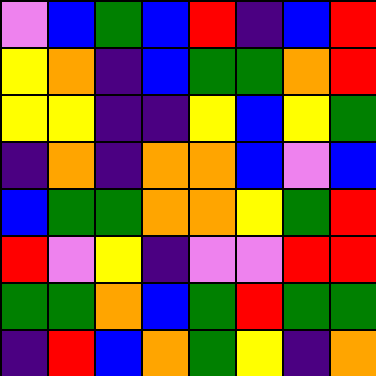[["violet", "blue", "green", "blue", "red", "indigo", "blue", "red"], ["yellow", "orange", "indigo", "blue", "green", "green", "orange", "red"], ["yellow", "yellow", "indigo", "indigo", "yellow", "blue", "yellow", "green"], ["indigo", "orange", "indigo", "orange", "orange", "blue", "violet", "blue"], ["blue", "green", "green", "orange", "orange", "yellow", "green", "red"], ["red", "violet", "yellow", "indigo", "violet", "violet", "red", "red"], ["green", "green", "orange", "blue", "green", "red", "green", "green"], ["indigo", "red", "blue", "orange", "green", "yellow", "indigo", "orange"]]